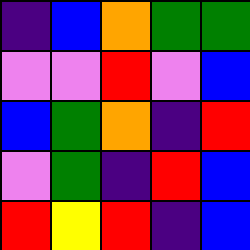[["indigo", "blue", "orange", "green", "green"], ["violet", "violet", "red", "violet", "blue"], ["blue", "green", "orange", "indigo", "red"], ["violet", "green", "indigo", "red", "blue"], ["red", "yellow", "red", "indigo", "blue"]]